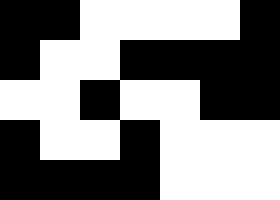[["black", "black", "white", "white", "white", "white", "black"], ["black", "white", "white", "black", "black", "black", "black"], ["white", "white", "black", "white", "white", "black", "black"], ["black", "white", "white", "black", "white", "white", "white"], ["black", "black", "black", "black", "white", "white", "white"]]